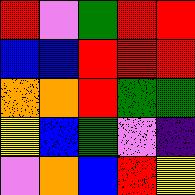[["red", "violet", "green", "red", "red"], ["blue", "blue", "red", "red", "red"], ["orange", "orange", "red", "green", "green"], ["yellow", "blue", "green", "violet", "indigo"], ["violet", "orange", "blue", "red", "yellow"]]